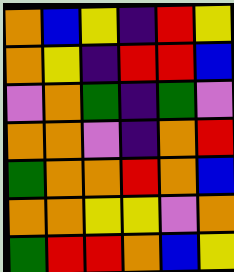[["orange", "blue", "yellow", "indigo", "red", "yellow"], ["orange", "yellow", "indigo", "red", "red", "blue"], ["violet", "orange", "green", "indigo", "green", "violet"], ["orange", "orange", "violet", "indigo", "orange", "red"], ["green", "orange", "orange", "red", "orange", "blue"], ["orange", "orange", "yellow", "yellow", "violet", "orange"], ["green", "red", "red", "orange", "blue", "yellow"]]